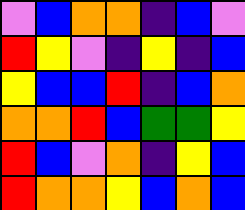[["violet", "blue", "orange", "orange", "indigo", "blue", "violet"], ["red", "yellow", "violet", "indigo", "yellow", "indigo", "blue"], ["yellow", "blue", "blue", "red", "indigo", "blue", "orange"], ["orange", "orange", "red", "blue", "green", "green", "yellow"], ["red", "blue", "violet", "orange", "indigo", "yellow", "blue"], ["red", "orange", "orange", "yellow", "blue", "orange", "blue"]]